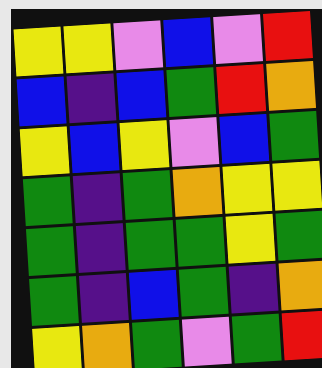[["yellow", "yellow", "violet", "blue", "violet", "red"], ["blue", "indigo", "blue", "green", "red", "orange"], ["yellow", "blue", "yellow", "violet", "blue", "green"], ["green", "indigo", "green", "orange", "yellow", "yellow"], ["green", "indigo", "green", "green", "yellow", "green"], ["green", "indigo", "blue", "green", "indigo", "orange"], ["yellow", "orange", "green", "violet", "green", "red"]]